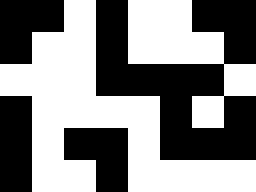[["black", "black", "white", "black", "white", "white", "black", "black"], ["black", "white", "white", "black", "white", "white", "white", "black"], ["white", "white", "white", "black", "black", "black", "black", "white"], ["black", "white", "white", "white", "white", "black", "white", "black"], ["black", "white", "black", "black", "white", "black", "black", "black"], ["black", "white", "white", "black", "white", "white", "white", "white"]]